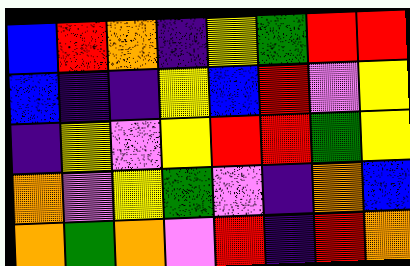[["blue", "red", "orange", "indigo", "yellow", "green", "red", "red"], ["blue", "indigo", "indigo", "yellow", "blue", "red", "violet", "yellow"], ["indigo", "yellow", "violet", "yellow", "red", "red", "green", "yellow"], ["orange", "violet", "yellow", "green", "violet", "indigo", "orange", "blue"], ["orange", "green", "orange", "violet", "red", "indigo", "red", "orange"]]